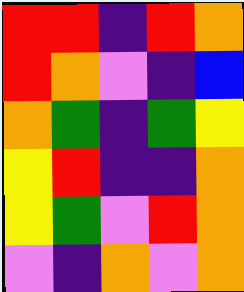[["red", "red", "indigo", "red", "orange"], ["red", "orange", "violet", "indigo", "blue"], ["orange", "green", "indigo", "green", "yellow"], ["yellow", "red", "indigo", "indigo", "orange"], ["yellow", "green", "violet", "red", "orange"], ["violet", "indigo", "orange", "violet", "orange"]]